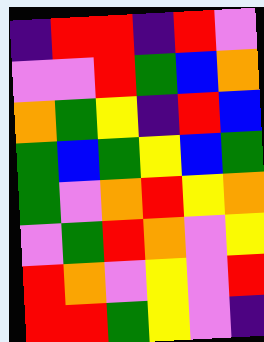[["indigo", "red", "red", "indigo", "red", "violet"], ["violet", "violet", "red", "green", "blue", "orange"], ["orange", "green", "yellow", "indigo", "red", "blue"], ["green", "blue", "green", "yellow", "blue", "green"], ["green", "violet", "orange", "red", "yellow", "orange"], ["violet", "green", "red", "orange", "violet", "yellow"], ["red", "orange", "violet", "yellow", "violet", "red"], ["red", "red", "green", "yellow", "violet", "indigo"]]